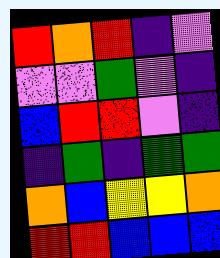[["red", "orange", "red", "indigo", "violet"], ["violet", "violet", "green", "violet", "indigo"], ["blue", "red", "red", "violet", "indigo"], ["indigo", "green", "indigo", "green", "green"], ["orange", "blue", "yellow", "yellow", "orange"], ["red", "red", "blue", "blue", "blue"]]